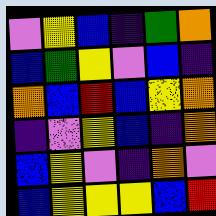[["violet", "yellow", "blue", "indigo", "green", "orange"], ["blue", "green", "yellow", "violet", "blue", "indigo"], ["orange", "blue", "red", "blue", "yellow", "orange"], ["indigo", "violet", "yellow", "blue", "indigo", "orange"], ["blue", "yellow", "violet", "indigo", "orange", "violet"], ["blue", "yellow", "yellow", "yellow", "blue", "red"]]